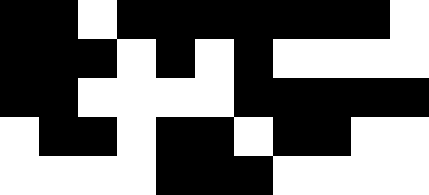[["black", "black", "white", "black", "black", "black", "black", "black", "black", "black", "white"], ["black", "black", "black", "white", "black", "white", "black", "white", "white", "white", "white"], ["black", "black", "white", "white", "white", "white", "black", "black", "black", "black", "black"], ["white", "black", "black", "white", "black", "black", "white", "black", "black", "white", "white"], ["white", "white", "white", "white", "black", "black", "black", "white", "white", "white", "white"]]